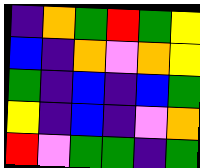[["indigo", "orange", "green", "red", "green", "yellow"], ["blue", "indigo", "orange", "violet", "orange", "yellow"], ["green", "indigo", "blue", "indigo", "blue", "green"], ["yellow", "indigo", "blue", "indigo", "violet", "orange"], ["red", "violet", "green", "green", "indigo", "green"]]